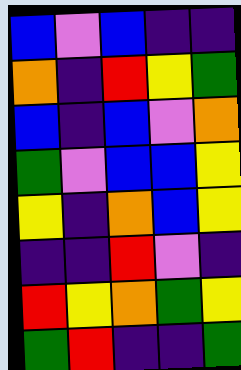[["blue", "violet", "blue", "indigo", "indigo"], ["orange", "indigo", "red", "yellow", "green"], ["blue", "indigo", "blue", "violet", "orange"], ["green", "violet", "blue", "blue", "yellow"], ["yellow", "indigo", "orange", "blue", "yellow"], ["indigo", "indigo", "red", "violet", "indigo"], ["red", "yellow", "orange", "green", "yellow"], ["green", "red", "indigo", "indigo", "green"]]